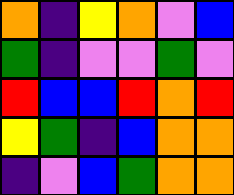[["orange", "indigo", "yellow", "orange", "violet", "blue"], ["green", "indigo", "violet", "violet", "green", "violet"], ["red", "blue", "blue", "red", "orange", "red"], ["yellow", "green", "indigo", "blue", "orange", "orange"], ["indigo", "violet", "blue", "green", "orange", "orange"]]